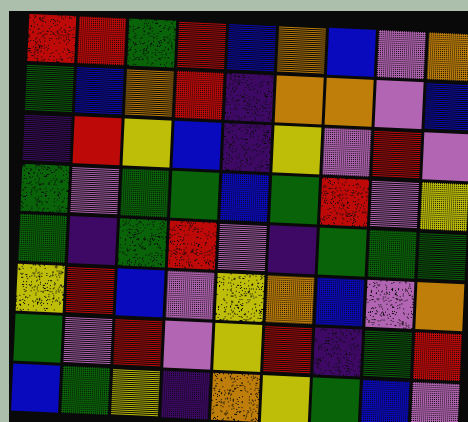[["red", "red", "green", "red", "blue", "orange", "blue", "violet", "orange"], ["green", "blue", "orange", "red", "indigo", "orange", "orange", "violet", "blue"], ["indigo", "red", "yellow", "blue", "indigo", "yellow", "violet", "red", "violet"], ["green", "violet", "green", "green", "blue", "green", "red", "violet", "yellow"], ["green", "indigo", "green", "red", "violet", "indigo", "green", "green", "green"], ["yellow", "red", "blue", "violet", "yellow", "orange", "blue", "violet", "orange"], ["green", "violet", "red", "violet", "yellow", "red", "indigo", "green", "red"], ["blue", "green", "yellow", "indigo", "orange", "yellow", "green", "blue", "violet"]]